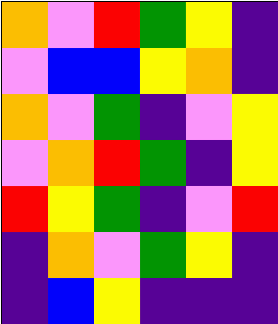[["orange", "violet", "red", "green", "yellow", "indigo"], ["violet", "blue", "blue", "yellow", "orange", "indigo"], ["orange", "violet", "green", "indigo", "violet", "yellow"], ["violet", "orange", "red", "green", "indigo", "yellow"], ["red", "yellow", "green", "indigo", "violet", "red"], ["indigo", "orange", "violet", "green", "yellow", "indigo"], ["indigo", "blue", "yellow", "indigo", "indigo", "indigo"]]